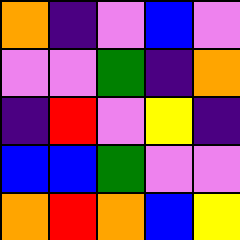[["orange", "indigo", "violet", "blue", "violet"], ["violet", "violet", "green", "indigo", "orange"], ["indigo", "red", "violet", "yellow", "indigo"], ["blue", "blue", "green", "violet", "violet"], ["orange", "red", "orange", "blue", "yellow"]]